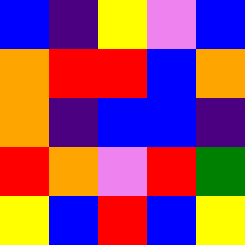[["blue", "indigo", "yellow", "violet", "blue"], ["orange", "red", "red", "blue", "orange"], ["orange", "indigo", "blue", "blue", "indigo"], ["red", "orange", "violet", "red", "green"], ["yellow", "blue", "red", "blue", "yellow"]]